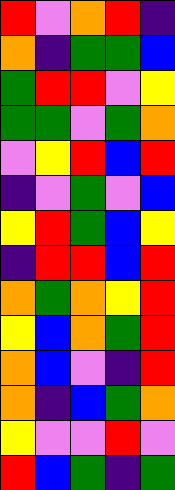[["red", "violet", "orange", "red", "indigo"], ["orange", "indigo", "green", "green", "blue"], ["green", "red", "red", "violet", "yellow"], ["green", "green", "violet", "green", "orange"], ["violet", "yellow", "red", "blue", "red"], ["indigo", "violet", "green", "violet", "blue"], ["yellow", "red", "green", "blue", "yellow"], ["indigo", "red", "red", "blue", "red"], ["orange", "green", "orange", "yellow", "red"], ["yellow", "blue", "orange", "green", "red"], ["orange", "blue", "violet", "indigo", "red"], ["orange", "indigo", "blue", "green", "orange"], ["yellow", "violet", "violet", "red", "violet"], ["red", "blue", "green", "indigo", "green"]]